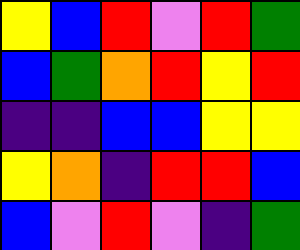[["yellow", "blue", "red", "violet", "red", "green"], ["blue", "green", "orange", "red", "yellow", "red"], ["indigo", "indigo", "blue", "blue", "yellow", "yellow"], ["yellow", "orange", "indigo", "red", "red", "blue"], ["blue", "violet", "red", "violet", "indigo", "green"]]